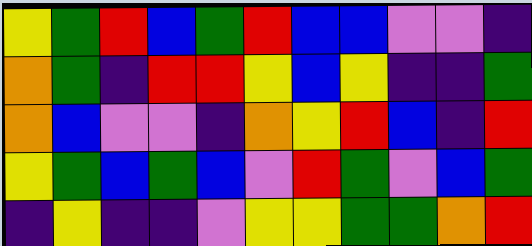[["yellow", "green", "red", "blue", "green", "red", "blue", "blue", "violet", "violet", "indigo"], ["orange", "green", "indigo", "red", "red", "yellow", "blue", "yellow", "indigo", "indigo", "green"], ["orange", "blue", "violet", "violet", "indigo", "orange", "yellow", "red", "blue", "indigo", "red"], ["yellow", "green", "blue", "green", "blue", "violet", "red", "green", "violet", "blue", "green"], ["indigo", "yellow", "indigo", "indigo", "violet", "yellow", "yellow", "green", "green", "orange", "red"]]